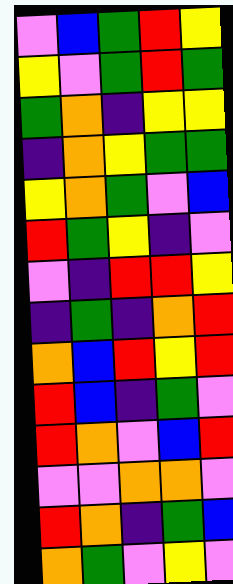[["violet", "blue", "green", "red", "yellow"], ["yellow", "violet", "green", "red", "green"], ["green", "orange", "indigo", "yellow", "yellow"], ["indigo", "orange", "yellow", "green", "green"], ["yellow", "orange", "green", "violet", "blue"], ["red", "green", "yellow", "indigo", "violet"], ["violet", "indigo", "red", "red", "yellow"], ["indigo", "green", "indigo", "orange", "red"], ["orange", "blue", "red", "yellow", "red"], ["red", "blue", "indigo", "green", "violet"], ["red", "orange", "violet", "blue", "red"], ["violet", "violet", "orange", "orange", "violet"], ["red", "orange", "indigo", "green", "blue"], ["orange", "green", "violet", "yellow", "violet"]]